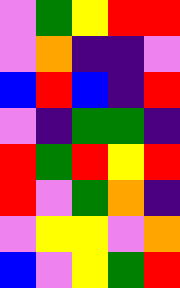[["violet", "green", "yellow", "red", "red"], ["violet", "orange", "indigo", "indigo", "violet"], ["blue", "red", "blue", "indigo", "red"], ["violet", "indigo", "green", "green", "indigo"], ["red", "green", "red", "yellow", "red"], ["red", "violet", "green", "orange", "indigo"], ["violet", "yellow", "yellow", "violet", "orange"], ["blue", "violet", "yellow", "green", "red"]]